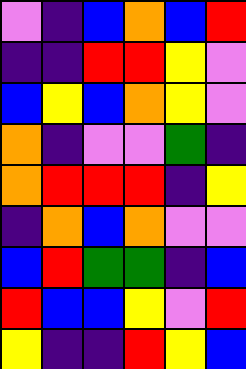[["violet", "indigo", "blue", "orange", "blue", "red"], ["indigo", "indigo", "red", "red", "yellow", "violet"], ["blue", "yellow", "blue", "orange", "yellow", "violet"], ["orange", "indigo", "violet", "violet", "green", "indigo"], ["orange", "red", "red", "red", "indigo", "yellow"], ["indigo", "orange", "blue", "orange", "violet", "violet"], ["blue", "red", "green", "green", "indigo", "blue"], ["red", "blue", "blue", "yellow", "violet", "red"], ["yellow", "indigo", "indigo", "red", "yellow", "blue"]]